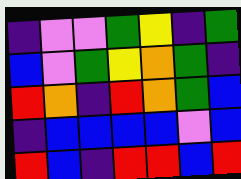[["indigo", "violet", "violet", "green", "yellow", "indigo", "green"], ["blue", "violet", "green", "yellow", "orange", "green", "indigo"], ["red", "orange", "indigo", "red", "orange", "green", "blue"], ["indigo", "blue", "blue", "blue", "blue", "violet", "blue"], ["red", "blue", "indigo", "red", "red", "blue", "red"]]